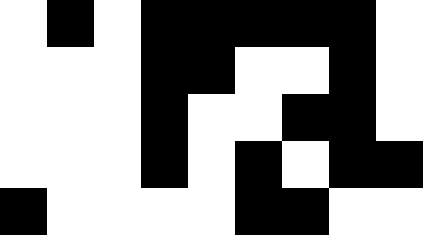[["white", "black", "white", "black", "black", "black", "black", "black", "white"], ["white", "white", "white", "black", "black", "white", "white", "black", "white"], ["white", "white", "white", "black", "white", "white", "black", "black", "white"], ["white", "white", "white", "black", "white", "black", "white", "black", "black"], ["black", "white", "white", "white", "white", "black", "black", "white", "white"]]